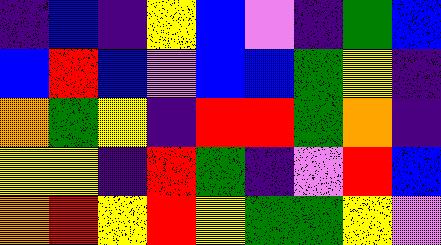[["indigo", "blue", "indigo", "yellow", "blue", "violet", "indigo", "green", "blue"], ["blue", "red", "blue", "violet", "blue", "blue", "green", "yellow", "indigo"], ["orange", "green", "yellow", "indigo", "red", "red", "green", "orange", "indigo"], ["yellow", "yellow", "indigo", "red", "green", "indigo", "violet", "red", "blue"], ["orange", "red", "yellow", "red", "yellow", "green", "green", "yellow", "violet"]]